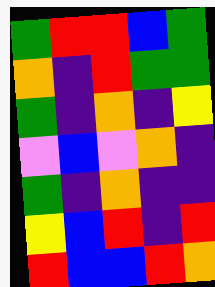[["green", "red", "red", "blue", "green"], ["orange", "indigo", "red", "green", "green"], ["green", "indigo", "orange", "indigo", "yellow"], ["violet", "blue", "violet", "orange", "indigo"], ["green", "indigo", "orange", "indigo", "indigo"], ["yellow", "blue", "red", "indigo", "red"], ["red", "blue", "blue", "red", "orange"]]